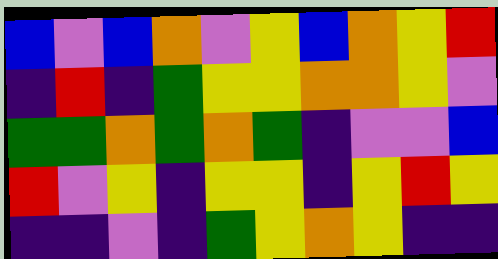[["blue", "violet", "blue", "orange", "violet", "yellow", "blue", "orange", "yellow", "red"], ["indigo", "red", "indigo", "green", "yellow", "yellow", "orange", "orange", "yellow", "violet"], ["green", "green", "orange", "green", "orange", "green", "indigo", "violet", "violet", "blue"], ["red", "violet", "yellow", "indigo", "yellow", "yellow", "indigo", "yellow", "red", "yellow"], ["indigo", "indigo", "violet", "indigo", "green", "yellow", "orange", "yellow", "indigo", "indigo"]]